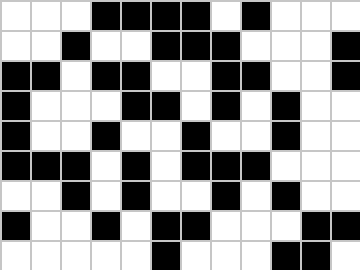[["white", "white", "white", "black", "black", "black", "black", "white", "black", "white", "white", "white"], ["white", "white", "black", "white", "white", "black", "black", "black", "white", "white", "white", "black"], ["black", "black", "white", "black", "black", "white", "white", "black", "black", "white", "white", "black"], ["black", "white", "white", "white", "black", "black", "white", "black", "white", "black", "white", "white"], ["black", "white", "white", "black", "white", "white", "black", "white", "white", "black", "white", "white"], ["black", "black", "black", "white", "black", "white", "black", "black", "black", "white", "white", "white"], ["white", "white", "black", "white", "black", "white", "white", "black", "white", "black", "white", "white"], ["black", "white", "white", "black", "white", "black", "black", "white", "white", "white", "black", "black"], ["white", "white", "white", "white", "white", "black", "white", "white", "white", "black", "black", "white"]]